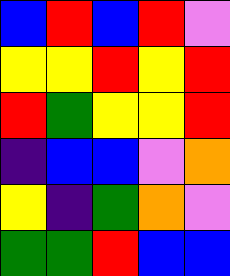[["blue", "red", "blue", "red", "violet"], ["yellow", "yellow", "red", "yellow", "red"], ["red", "green", "yellow", "yellow", "red"], ["indigo", "blue", "blue", "violet", "orange"], ["yellow", "indigo", "green", "orange", "violet"], ["green", "green", "red", "blue", "blue"]]